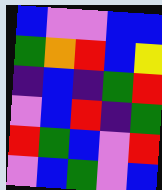[["blue", "violet", "violet", "blue", "blue"], ["green", "orange", "red", "blue", "yellow"], ["indigo", "blue", "indigo", "green", "red"], ["violet", "blue", "red", "indigo", "green"], ["red", "green", "blue", "violet", "red"], ["violet", "blue", "green", "violet", "blue"]]